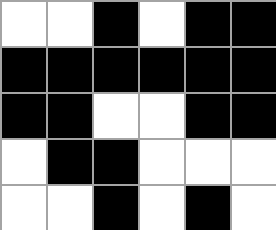[["white", "white", "black", "white", "black", "black"], ["black", "black", "black", "black", "black", "black"], ["black", "black", "white", "white", "black", "black"], ["white", "black", "black", "white", "white", "white"], ["white", "white", "black", "white", "black", "white"]]